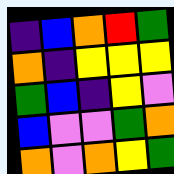[["indigo", "blue", "orange", "red", "green"], ["orange", "indigo", "yellow", "yellow", "yellow"], ["green", "blue", "indigo", "yellow", "violet"], ["blue", "violet", "violet", "green", "orange"], ["orange", "violet", "orange", "yellow", "green"]]